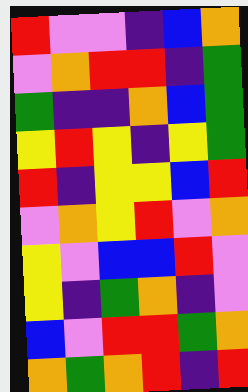[["red", "violet", "violet", "indigo", "blue", "orange"], ["violet", "orange", "red", "red", "indigo", "green"], ["green", "indigo", "indigo", "orange", "blue", "green"], ["yellow", "red", "yellow", "indigo", "yellow", "green"], ["red", "indigo", "yellow", "yellow", "blue", "red"], ["violet", "orange", "yellow", "red", "violet", "orange"], ["yellow", "violet", "blue", "blue", "red", "violet"], ["yellow", "indigo", "green", "orange", "indigo", "violet"], ["blue", "violet", "red", "red", "green", "orange"], ["orange", "green", "orange", "red", "indigo", "red"]]